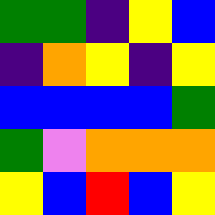[["green", "green", "indigo", "yellow", "blue"], ["indigo", "orange", "yellow", "indigo", "yellow"], ["blue", "blue", "blue", "blue", "green"], ["green", "violet", "orange", "orange", "orange"], ["yellow", "blue", "red", "blue", "yellow"]]